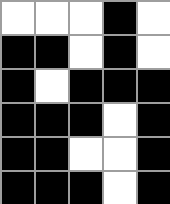[["white", "white", "white", "black", "white"], ["black", "black", "white", "black", "white"], ["black", "white", "black", "black", "black"], ["black", "black", "black", "white", "black"], ["black", "black", "white", "white", "black"], ["black", "black", "black", "white", "black"]]